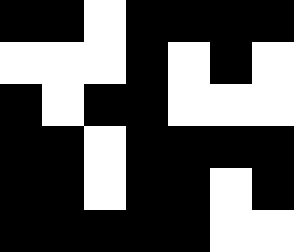[["black", "black", "white", "black", "black", "black", "black"], ["white", "white", "white", "black", "white", "black", "white"], ["black", "white", "black", "black", "white", "white", "white"], ["black", "black", "white", "black", "black", "black", "black"], ["black", "black", "white", "black", "black", "white", "black"], ["black", "black", "black", "black", "black", "white", "white"]]